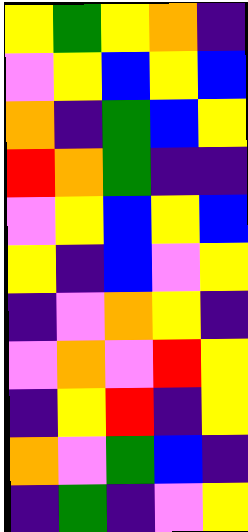[["yellow", "green", "yellow", "orange", "indigo"], ["violet", "yellow", "blue", "yellow", "blue"], ["orange", "indigo", "green", "blue", "yellow"], ["red", "orange", "green", "indigo", "indigo"], ["violet", "yellow", "blue", "yellow", "blue"], ["yellow", "indigo", "blue", "violet", "yellow"], ["indigo", "violet", "orange", "yellow", "indigo"], ["violet", "orange", "violet", "red", "yellow"], ["indigo", "yellow", "red", "indigo", "yellow"], ["orange", "violet", "green", "blue", "indigo"], ["indigo", "green", "indigo", "violet", "yellow"]]